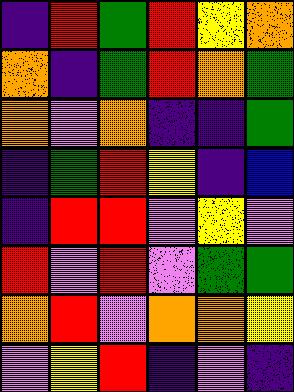[["indigo", "red", "green", "red", "yellow", "orange"], ["orange", "indigo", "green", "red", "orange", "green"], ["orange", "violet", "orange", "indigo", "indigo", "green"], ["indigo", "green", "red", "yellow", "indigo", "blue"], ["indigo", "red", "red", "violet", "yellow", "violet"], ["red", "violet", "red", "violet", "green", "green"], ["orange", "red", "violet", "orange", "orange", "yellow"], ["violet", "yellow", "red", "indigo", "violet", "indigo"]]